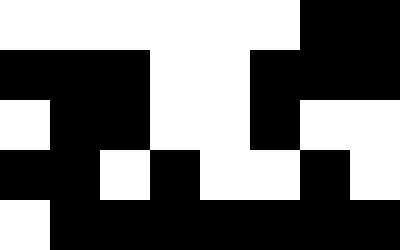[["white", "white", "white", "white", "white", "white", "black", "black"], ["black", "black", "black", "white", "white", "black", "black", "black"], ["white", "black", "black", "white", "white", "black", "white", "white"], ["black", "black", "white", "black", "white", "white", "black", "white"], ["white", "black", "black", "black", "black", "black", "black", "black"]]